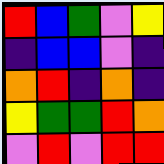[["red", "blue", "green", "violet", "yellow"], ["indigo", "blue", "blue", "violet", "indigo"], ["orange", "red", "indigo", "orange", "indigo"], ["yellow", "green", "green", "red", "orange"], ["violet", "red", "violet", "red", "red"]]